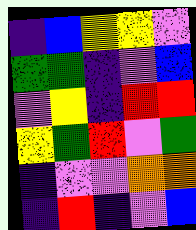[["indigo", "blue", "yellow", "yellow", "violet"], ["green", "green", "indigo", "violet", "blue"], ["violet", "yellow", "indigo", "red", "red"], ["yellow", "green", "red", "violet", "green"], ["indigo", "violet", "violet", "orange", "orange"], ["indigo", "red", "indigo", "violet", "blue"]]